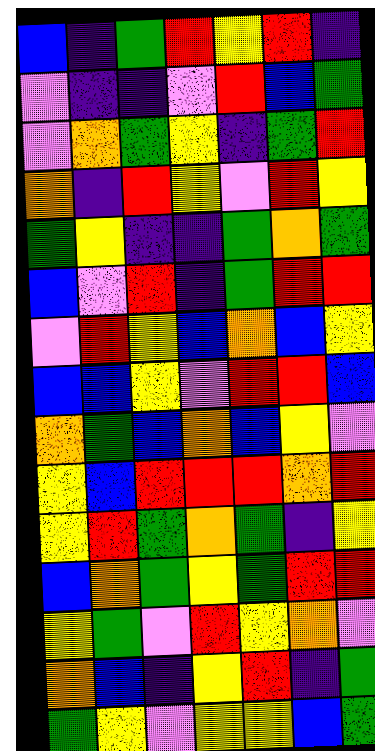[["blue", "indigo", "green", "red", "yellow", "red", "indigo"], ["violet", "indigo", "indigo", "violet", "red", "blue", "green"], ["violet", "orange", "green", "yellow", "indigo", "green", "red"], ["orange", "indigo", "red", "yellow", "violet", "red", "yellow"], ["green", "yellow", "indigo", "indigo", "green", "orange", "green"], ["blue", "violet", "red", "indigo", "green", "red", "red"], ["violet", "red", "yellow", "blue", "orange", "blue", "yellow"], ["blue", "blue", "yellow", "violet", "red", "red", "blue"], ["orange", "green", "blue", "orange", "blue", "yellow", "violet"], ["yellow", "blue", "red", "red", "red", "orange", "red"], ["yellow", "red", "green", "orange", "green", "indigo", "yellow"], ["blue", "orange", "green", "yellow", "green", "red", "red"], ["yellow", "green", "violet", "red", "yellow", "orange", "violet"], ["orange", "blue", "indigo", "yellow", "red", "indigo", "green"], ["green", "yellow", "violet", "yellow", "yellow", "blue", "green"]]